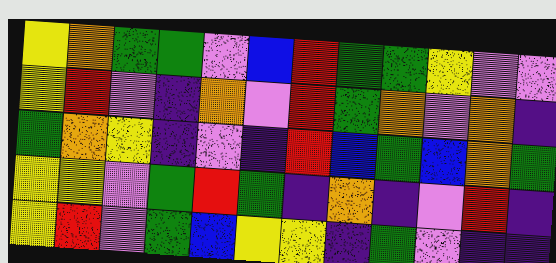[["yellow", "orange", "green", "green", "violet", "blue", "red", "green", "green", "yellow", "violet", "violet"], ["yellow", "red", "violet", "indigo", "orange", "violet", "red", "green", "orange", "violet", "orange", "indigo"], ["green", "orange", "yellow", "indigo", "violet", "indigo", "red", "blue", "green", "blue", "orange", "green"], ["yellow", "yellow", "violet", "green", "red", "green", "indigo", "orange", "indigo", "violet", "red", "indigo"], ["yellow", "red", "violet", "green", "blue", "yellow", "yellow", "indigo", "green", "violet", "indigo", "indigo"]]